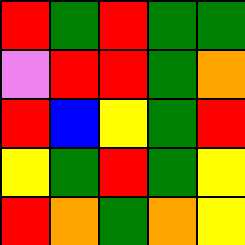[["red", "green", "red", "green", "green"], ["violet", "red", "red", "green", "orange"], ["red", "blue", "yellow", "green", "red"], ["yellow", "green", "red", "green", "yellow"], ["red", "orange", "green", "orange", "yellow"]]